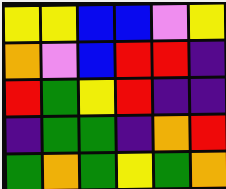[["yellow", "yellow", "blue", "blue", "violet", "yellow"], ["orange", "violet", "blue", "red", "red", "indigo"], ["red", "green", "yellow", "red", "indigo", "indigo"], ["indigo", "green", "green", "indigo", "orange", "red"], ["green", "orange", "green", "yellow", "green", "orange"]]